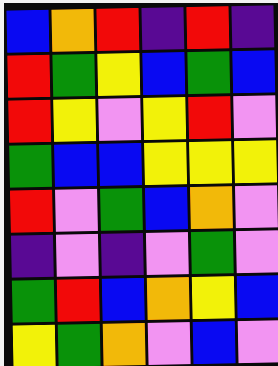[["blue", "orange", "red", "indigo", "red", "indigo"], ["red", "green", "yellow", "blue", "green", "blue"], ["red", "yellow", "violet", "yellow", "red", "violet"], ["green", "blue", "blue", "yellow", "yellow", "yellow"], ["red", "violet", "green", "blue", "orange", "violet"], ["indigo", "violet", "indigo", "violet", "green", "violet"], ["green", "red", "blue", "orange", "yellow", "blue"], ["yellow", "green", "orange", "violet", "blue", "violet"]]